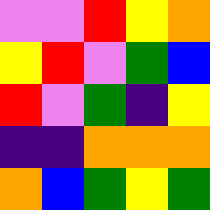[["violet", "violet", "red", "yellow", "orange"], ["yellow", "red", "violet", "green", "blue"], ["red", "violet", "green", "indigo", "yellow"], ["indigo", "indigo", "orange", "orange", "orange"], ["orange", "blue", "green", "yellow", "green"]]